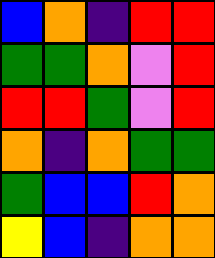[["blue", "orange", "indigo", "red", "red"], ["green", "green", "orange", "violet", "red"], ["red", "red", "green", "violet", "red"], ["orange", "indigo", "orange", "green", "green"], ["green", "blue", "blue", "red", "orange"], ["yellow", "blue", "indigo", "orange", "orange"]]